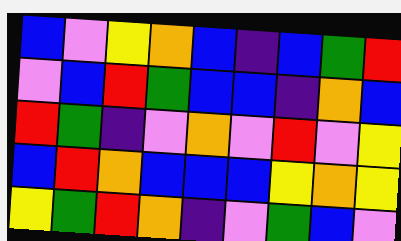[["blue", "violet", "yellow", "orange", "blue", "indigo", "blue", "green", "red"], ["violet", "blue", "red", "green", "blue", "blue", "indigo", "orange", "blue"], ["red", "green", "indigo", "violet", "orange", "violet", "red", "violet", "yellow"], ["blue", "red", "orange", "blue", "blue", "blue", "yellow", "orange", "yellow"], ["yellow", "green", "red", "orange", "indigo", "violet", "green", "blue", "violet"]]